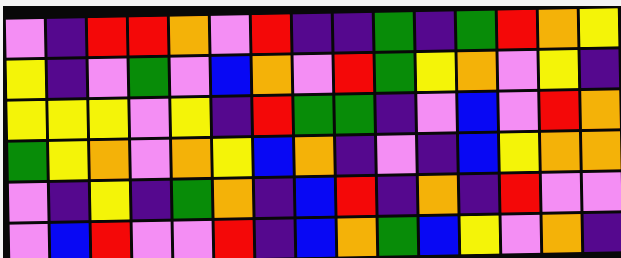[["violet", "indigo", "red", "red", "orange", "violet", "red", "indigo", "indigo", "green", "indigo", "green", "red", "orange", "yellow"], ["yellow", "indigo", "violet", "green", "violet", "blue", "orange", "violet", "red", "green", "yellow", "orange", "violet", "yellow", "indigo"], ["yellow", "yellow", "yellow", "violet", "yellow", "indigo", "red", "green", "green", "indigo", "violet", "blue", "violet", "red", "orange"], ["green", "yellow", "orange", "violet", "orange", "yellow", "blue", "orange", "indigo", "violet", "indigo", "blue", "yellow", "orange", "orange"], ["violet", "indigo", "yellow", "indigo", "green", "orange", "indigo", "blue", "red", "indigo", "orange", "indigo", "red", "violet", "violet"], ["violet", "blue", "red", "violet", "violet", "red", "indigo", "blue", "orange", "green", "blue", "yellow", "violet", "orange", "indigo"]]